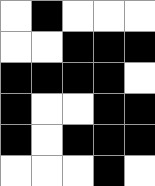[["white", "black", "white", "white", "white"], ["white", "white", "black", "black", "black"], ["black", "black", "black", "black", "white"], ["black", "white", "white", "black", "black"], ["black", "white", "black", "black", "black"], ["white", "white", "white", "black", "white"]]